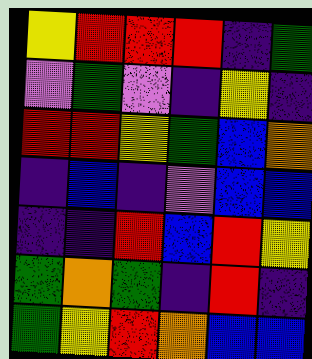[["yellow", "red", "red", "red", "indigo", "green"], ["violet", "green", "violet", "indigo", "yellow", "indigo"], ["red", "red", "yellow", "green", "blue", "orange"], ["indigo", "blue", "indigo", "violet", "blue", "blue"], ["indigo", "indigo", "red", "blue", "red", "yellow"], ["green", "orange", "green", "indigo", "red", "indigo"], ["green", "yellow", "red", "orange", "blue", "blue"]]